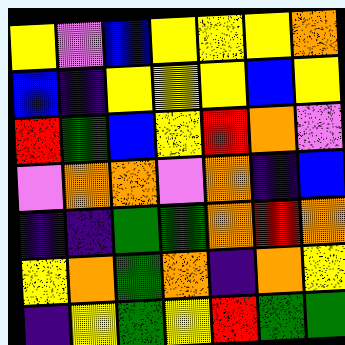[["yellow", "violet", "blue", "yellow", "yellow", "yellow", "orange"], ["blue", "indigo", "yellow", "yellow", "yellow", "blue", "yellow"], ["red", "green", "blue", "yellow", "red", "orange", "violet"], ["violet", "orange", "orange", "violet", "orange", "indigo", "blue"], ["indigo", "indigo", "green", "green", "orange", "red", "orange"], ["yellow", "orange", "green", "orange", "indigo", "orange", "yellow"], ["indigo", "yellow", "green", "yellow", "red", "green", "green"]]